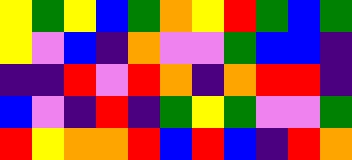[["yellow", "green", "yellow", "blue", "green", "orange", "yellow", "red", "green", "blue", "green"], ["yellow", "violet", "blue", "indigo", "orange", "violet", "violet", "green", "blue", "blue", "indigo"], ["indigo", "indigo", "red", "violet", "red", "orange", "indigo", "orange", "red", "red", "indigo"], ["blue", "violet", "indigo", "red", "indigo", "green", "yellow", "green", "violet", "violet", "green"], ["red", "yellow", "orange", "orange", "red", "blue", "red", "blue", "indigo", "red", "orange"]]